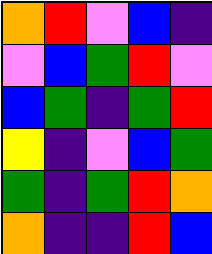[["orange", "red", "violet", "blue", "indigo"], ["violet", "blue", "green", "red", "violet"], ["blue", "green", "indigo", "green", "red"], ["yellow", "indigo", "violet", "blue", "green"], ["green", "indigo", "green", "red", "orange"], ["orange", "indigo", "indigo", "red", "blue"]]